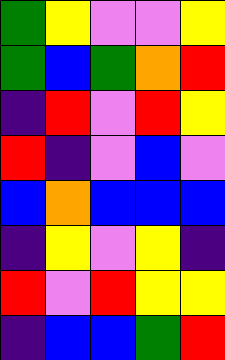[["green", "yellow", "violet", "violet", "yellow"], ["green", "blue", "green", "orange", "red"], ["indigo", "red", "violet", "red", "yellow"], ["red", "indigo", "violet", "blue", "violet"], ["blue", "orange", "blue", "blue", "blue"], ["indigo", "yellow", "violet", "yellow", "indigo"], ["red", "violet", "red", "yellow", "yellow"], ["indigo", "blue", "blue", "green", "red"]]